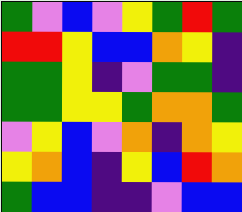[["green", "violet", "blue", "violet", "yellow", "green", "red", "green"], ["red", "red", "yellow", "blue", "blue", "orange", "yellow", "indigo"], ["green", "green", "yellow", "indigo", "violet", "green", "green", "indigo"], ["green", "green", "yellow", "yellow", "green", "orange", "orange", "green"], ["violet", "yellow", "blue", "violet", "orange", "indigo", "orange", "yellow"], ["yellow", "orange", "blue", "indigo", "yellow", "blue", "red", "orange"], ["green", "blue", "blue", "indigo", "indigo", "violet", "blue", "blue"]]